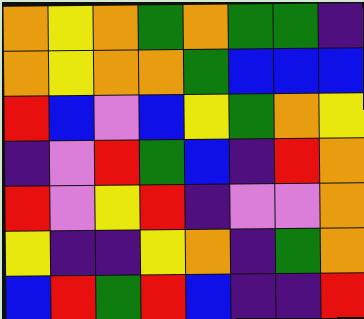[["orange", "yellow", "orange", "green", "orange", "green", "green", "indigo"], ["orange", "yellow", "orange", "orange", "green", "blue", "blue", "blue"], ["red", "blue", "violet", "blue", "yellow", "green", "orange", "yellow"], ["indigo", "violet", "red", "green", "blue", "indigo", "red", "orange"], ["red", "violet", "yellow", "red", "indigo", "violet", "violet", "orange"], ["yellow", "indigo", "indigo", "yellow", "orange", "indigo", "green", "orange"], ["blue", "red", "green", "red", "blue", "indigo", "indigo", "red"]]